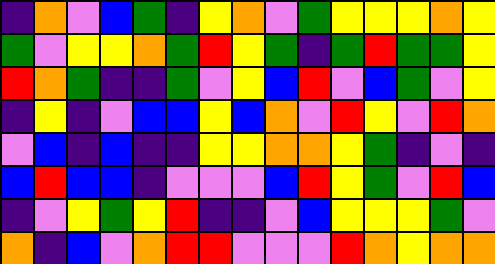[["indigo", "orange", "violet", "blue", "green", "indigo", "yellow", "orange", "violet", "green", "yellow", "yellow", "yellow", "orange", "yellow"], ["green", "violet", "yellow", "yellow", "orange", "green", "red", "yellow", "green", "indigo", "green", "red", "green", "green", "yellow"], ["red", "orange", "green", "indigo", "indigo", "green", "violet", "yellow", "blue", "red", "violet", "blue", "green", "violet", "yellow"], ["indigo", "yellow", "indigo", "violet", "blue", "blue", "yellow", "blue", "orange", "violet", "red", "yellow", "violet", "red", "orange"], ["violet", "blue", "indigo", "blue", "indigo", "indigo", "yellow", "yellow", "orange", "orange", "yellow", "green", "indigo", "violet", "indigo"], ["blue", "red", "blue", "blue", "indigo", "violet", "violet", "violet", "blue", "red", "yellow", "green", "violet", "red", "blue"], ["indigo", "violet", "yellow", "green", "yellow", "red", "indigo", "indigo", "violet", "blue", "yellow", "yellow", "yellow", "green", "violet"], ["orange", "indigo", "blue", "violet", "orange", "red", "red", "violet", "violet", "violet", "red", "orange", "yellow", "orange", "orange"]]